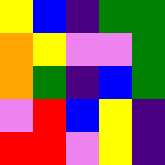[["yellow", "blue", "indigo", "green", "green"], ["orange", "yellow", "violet", "violet", "green"], ["orange", "green", "indigo", "blue", "green"], ["violet", "red", "blue", "yellow", "indigo"], ["red", "red", "violet", "yellow", "indigo"]]